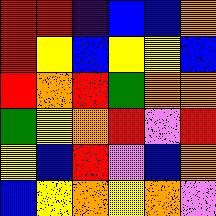[["red", "red", "indigo", "blue", "blue", "orange"], ["red", "yellow", "blue", "yellow", "yellow", "blue"], ["red", "orange", "red", "green", "orange", "orange"], ["green", "yellow", "orange", "red", "violet", "red"], ["yellow", "blue", "red", "violet", "blue", "orange"], ["blue", "yellow", "orange", "yellow", "orange", "violet"]]